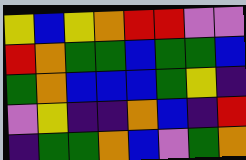[["yellow", "blue", "yellow", "orange", "red", "red", "violet", "violet"], ["red", "orange", "green", "green", "blue", "green", "green", "blue"], ["green", "orange", "blue", "blue", "blue", "green", "yellow", "indigo"], ["violet", "yellow", "indigo", "indigo", "orange", "blue", "indigo", "red"], ["indigo", "green", "green", "orange", "blue", "violet", "green", "orange"]]